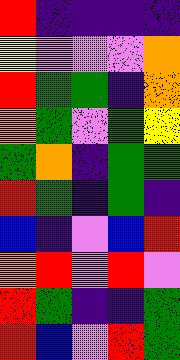[["red", "indigo", "indigo", "indigo", "indigo"], ["yellow", "violet", "violet", "violet", "orange"], ["red", "green", "green", "indigo", "orange"], ["orange", "green", "violet", "green", "yellow"], ["green", "orange", "indigo", "green", "green"], ["red", "green", "indigo", "green", "indigo"], ["blue", "indigo", "violet", "blue", "red"], ["orange", "red", "violet", "red", "violet"], ["red", "green", "indigo", "indigo", "green"], ["red", "blue", "violet", "red", "green"]]